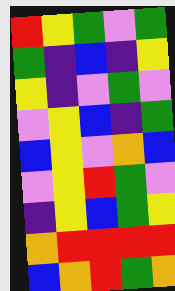[["red", "yellow", "green", "violet", "green"], ["green", "indigo", "blue", "indigo", "yellow"], ["yellow", "indigo", "violet", "green", "violet"], ["violet", "yellow", "blue", "indigo", "green"], ["blue", "yellow", "violet", "orange", "blue"], ["violet", "yellow", "red", "green", "violet"], ["indigo", "yellow", "blue", "green", "yellow"], ["orange", "red", "red", "red", "red"], ["blue", "orange", "red", "green", "orange"]]